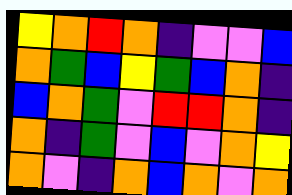[["yellow", "orange", "red", "orange", "indigo", "violet", "violet", "blue"], ["orange", "green", "blue", "yellow", "green", "blue", "orange", "indigo"], ["blue", "orange", "green", "violet", "red", "red", "orange", "indigo"], ["orange", "indigo", "green", "violet", "blue", "violet", "orange", "yellow"], ["orange", "violet", "indigo", "orange", "blue", "orange", "violet", "orange"]]